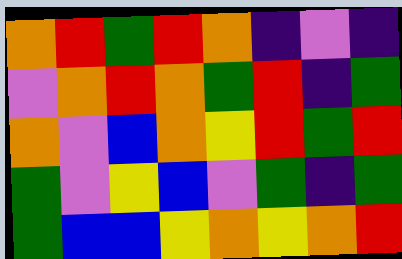[["orange", "red", "green", "red", "orange", "indigo", "violet", "indigo"], ["violet", "orange", "red", "orange", "green", "red", "indigo", "green"], ["orange", "violet", "blue", "orange", "yellow", "red", "green", "red"], ["green", "violet", "yellow", "blue", "violet", "green", "indigo", "green"], ["green", "blue", "blue", "yellow", "orange", "yellow", "orange", "red"]]